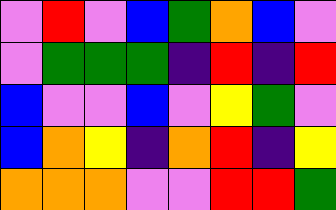[["violet", "red", "violet", "blue", "green", "orange", "blue", "violet"], ["violet", "green", "green", "green", "indigo", "red", "indigo", "red"], ["blue", "violet", "violet", "blue", "violet", "yellow", "green", "violet"], ["blue", "orange", "yellow", "indigo", "orange", "red", "indigo", "yellow"], ["orange", "orange", "orange", "violet", "violet", "red", "red", "green"]]